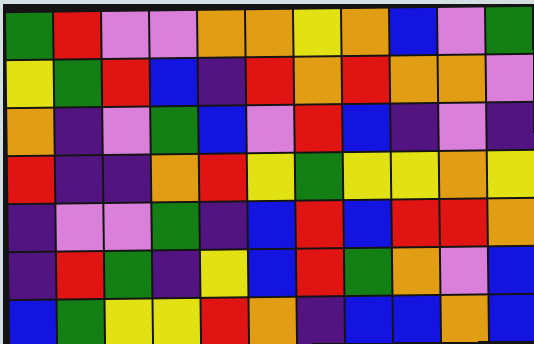[["green", "red", "violet", "violet", "orange", "orange", "yellow", "orange", "blue", "violet", "green"], ["yellow", "green", "red", "blue", "indigo", "red", "orange", "red", "orange", "orange", "violet"], ["orange", "indigo", "violet", "green", "blue", "violet", "red", "blue", "indigo", "violet", "indigo"], ["red", "indigo", "indigo", "orange", "red", "yellow", "green", "yellow", "yellow", "orange", "yellow"], ["indigo", "violet", "violet", "green", "indigo", "blue", "red", "blue", "red", "red", "orange"], ["indigo", "red", "green", "indigo", "yellow", "blue", "red", "green", "orange", "violet", "blue"], ["blue", "green", "yellow", "yellow", "red", "orange", "indigo", "blue", "blue", "orange", "blue"]]